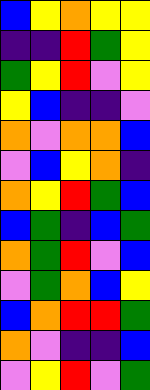[["blue", "yellow", "orange", "yellow", "yellow"], ["indigo", "indigo", "red", "green", "yellow"], ["green", "yellow", "red", "violet", "yellow"], ["yellow", "blue", "indigo", "indigo", "violet"], ["orange", "violet", "orange", "orange", "blue"], ["violet", "blue", "yellow", "orange", "indigo"], ["orange", "yellow", "red", "green", "blue"], ["blue", "green", "indigo", "blue", "green"], ["orange", "green", "red", "violet", "blue"], ["violet", "green", "orange", "blue", "yellow"], ["blue", "orange", "red", "red", "green"], ["orange", "violet", "indigo", "indigo", "blue"], ["violet", "yellow", "red", "violet", "green"]]